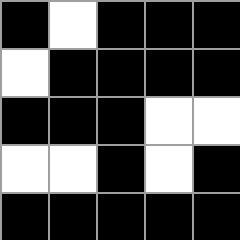[["black", "white", "black", "black", "black"], ["white", "black", "black", "black", "black"], ["black", "black", "black", "white", "white"], ["white", "white", "black", "white", "black"], ["black", "black", "black", "black", "black"]]